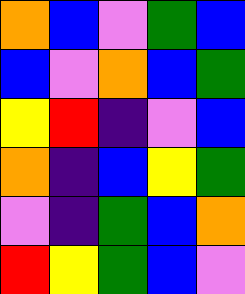[["orange", "blue", "violet", "green", "blue"], ["blue", "violet", "orange", "blue", "green"], ["yellow", "red", "indigo", "violet", "blue"], ["orange", "indigo", "blue", "yellow", "green"], ["violet", "indigo", "green", "blue", "orange"], ["red", "yellow", "green", "blue", "violet"]]